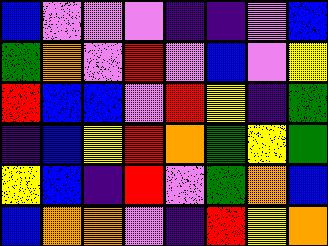[["blue", "violet", "violet", "violet", "indigo", "indigo", "violet", "blue"], ["green", "orange", "violet", "red", "violet", "blue", "violet", "yellow"], ["red", "blue", "blue", "violet", "red", "yellow", "indigo", "green"], ["indigo", "blue", "yellow", "red", "orange", "green", "yellow", "green"], ["yellow", "blue", "indigo", "red", "violet", "green", "orange", "blue"], ["blue", "orange", "orange", "violet", "indigo", "red", "yellow", "orange"]]